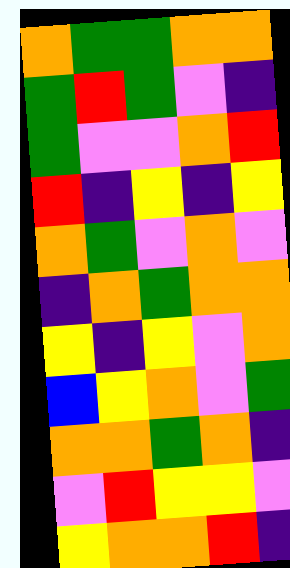[["orange", "green", "green", "orange", "orange"], ["green", "red", "green", "violet", "indigo"], ["green", "violet", "violet", "orange", "red"], ["red", "indigo", "yellow", "indigo", "yellow"], ["orange", "green", "violet", "orange", "violet"], ["indigo", "orange", "green", "orange", "orange"], ["yellow", "indigo", "yellow", "violet", "orange"], ["blue", "yellow", "orange", "violet", "green"], ["orange", "orange", "green", "orange", "indigo"], ["violet", "red", "yellow", "yellow", "violet"], ["yellow", "orange", "orange", "red", "indigo"]]